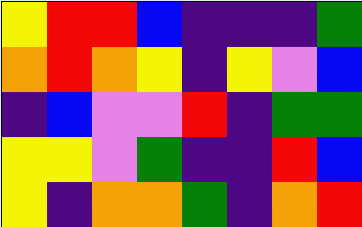[["yellow", "red", "red", "blue", "indigo", "indigo", "indigo", "green"], ["orange", "red", "orange", "yellow", "indigo", "yellow", "violet", "blue"], ["indigo", "blue", "violet", "violet", "red", "indigo", "green", "green"], ["yellow", "yellow", "violet", "green", "indigo", "indigo", "red", "blue"], ["yellow", "indigo", "orange", "orange", "green", "indigo", "orange", "red"]]